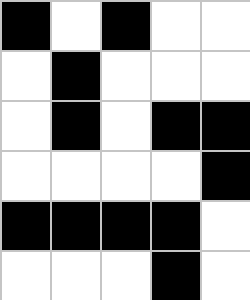[["black", "white", "black", "white", "white"], ["white", "black", "white", "white", "white"], ["white", "black", "white", "black", "black"], ["white", "white", "white", "white", "black"], ["black", "black", "black", "black", "white"], ["white", "white", "white", "black", "white"]]